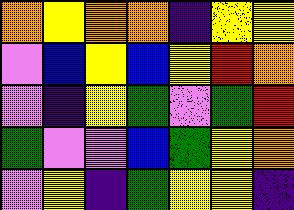[["orange", "yellow", "orange", "orange", "indigo", "yellow", "yellow"], ["violet", "blue", "yellow", "blue", "yellow", "red", "orange"], ["violet", "indigo", "yellow", "green", "violet", "green", "red"], ["green", "violet", "violet", "blue", "green", "yellow", "orange"], ["violet", "yellow", "indigo", "green", "yellow", "yellow", "indigo"]]